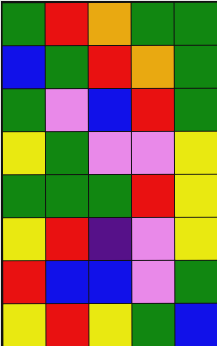[["green", "red", "orange", "green", "green"], ["blue", "green", "red", "orange", "green"], ["green", "violet", "blue", "red", "green"], ["yellow", "green", "violet", "violet", "yellow"], ["green", "green", "green", "red", "yellow"], ["yellow", "red", "indigo", "violet", "yellow"], ["red", "blue", "blue", "violet", "green"], ["yellow", "red", "yellow", "green", "blue"]]